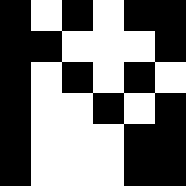[["black", "white", "black", "white", "black", "black"], ["black", "black", "white", "white", "white", "black"], ["black", "white", "black", "white", "black", "white"], ["black", "white", "white", "black", "white", "black"], ["black", "white", "white", "white", "black", "black"], ["black", "white", "white", "white", "black", "black"]]